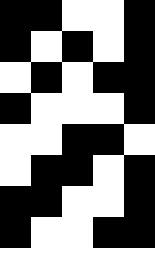[["black", "black", "white", "white", "black"], ["black", "white", "black", "white", "black"], ["white", "black", "white", "black", "black"], ["black", "white", "white", "white", "black"], ["white", "white", "black", "black", "white"], ["white", "black", "black", "white", "black"], ["black", "black", "white", "white", "black"], ["black", "white", "white", "black", "black"], ["white", "white", "white", "white", "white"]]